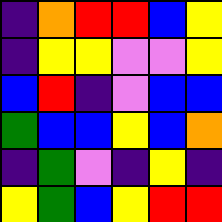[["indigo", "orange", "red", "red", "blue", "yellow"], ["indigo", "yellow", "yellow", "violet", "violet", "yellow"], ["blue", "red", "indigo", "violet", "blue", "blue"], ["green", "blue", "blue", "yellow", "blue", "orange"], ["indigo", "green", "violet", "indigo", "yellow", "indigo"], ["yellow", "green", "blue", "yellow", "red", "red"]]